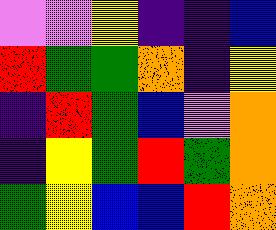[["violet", "violet", "yellow", "indigo", "indigo", "blue"], ["red", "green", "green", "orange", "indigo", "yellow"], ["indigo", "red", "green", "blue", "violet", "orange"], ["indigo", "yellow", "green", "red", "green", "orange"], ["green", "yellow", "blue", "blue", "red", "orange"]]